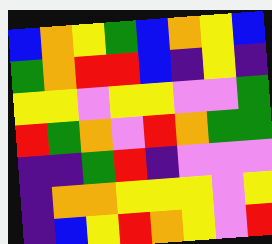[["blue", "orange", "yellow", "green", "blue", "orange", "yellow", "blue"], ["green", "orange", "red", "red", "blue", "indigo", "yellow", "indigo"], ["yellow", "yellow", "violet", "yellow", "yellow", "violet", "violet", "green"], ["red", "green", "orange", "violet", "red", "orange", "green", "green"], ["indigo", "indigo", "green", "red", "indigo", "violet", "violet", "violet"], ["indigo", "orange", "orange", "yellow", "yellow", "yellow", "violet", "yellow"], ["indigo", "blue", "yellow", "red", "orange", "yellow", "violet", "red"]]